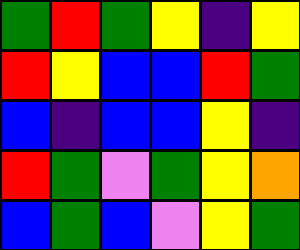[["green", "red", "green", "yellow", "indigo", "yellow"], ["red", "yellow", "blue", "blue", "red", "green"], ["blue", "indigo", "blue", "blue", "yellow", "indigo"], ["red", "green", "violet", "green", "yellow", "orange"], ["blue", "green", "blue", "violet", "yellow", "green"]]